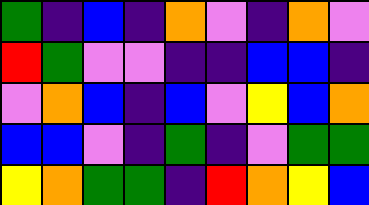[["green", "indigo", "blue", "indigo", "orange", "violet", "indigo", "orange", "violet"], ["red", "green", "violet", "violet", "indigo", "indigo", "blue", "blue", "indigo"], ["violet", "orange", "blue", "indigo", "blue", "violet", "yellow", "blue", "orange"], ["blue", "blue", "violet", "indigo", "green", "indigo", "violet", "green", "green"], ["yellow", "orange", "green", "green", "indigo", "red", "orange", "yellow", "blue"]]